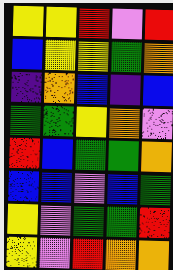[["yellow", "yellow", "red", "violet", "red"], ["blue", "yellow", "yellow", "green", "orange"], ["indigo", "orange", "blue", "indigo", "blue"], ["green", "green", "yellow", "orange", "violet"], ["red", "blue", "green", "green", "orange"], ["blue", "blue", "violet", "blue", "green"], ["yellow", "violet", "green", "green", "red"], ["yellow", "violet", "red", "orange", "orange"]]